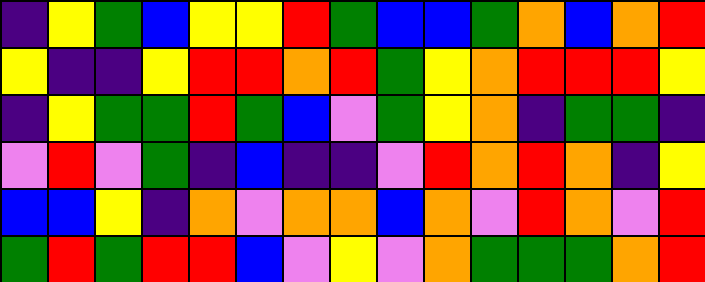[["indigo", "yellow", "green", "blue", "yellow", "yellow", "red", "green", "blue", "blue", "green", "orange", "blue", "orange", "red"], ["yellow", "indigo", "indigo", "yellow", "red", "red", "orange", "red", "green", "yellow", "orange", "red", "red", "red", "yellow"], ["indigo", "yellow", "green", "green", "red", "green", "blue", "violet", "green", "yellow", "orange", "indigo", "green", "green", "indigo"], ["violet", "red", "violet", "green", "indigo", "blue", "indigo", "indigo", "violet", "red", "orange", "red", "orange", "indigo", "yellow"], ["blue", "blue", "yellow", "indigo", "orange", "violet", "orange", "orange", "blue", "orange", "violet", "red", "orange", "violet", "red"], ["green", "red", "green", "red", "red", "blue", "violet", "yellow", "violet", "orange", "green", "green", "green", "orange", "red"]]